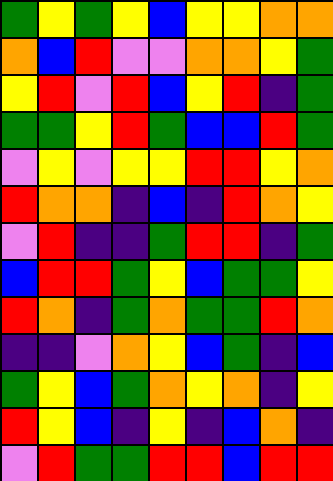[["green", "yellow", "green", "yellow", "blue", "yellow", "yellow", "orange", "orange"], ["orange", "blue", "red", "violet", "violet", "orange", "orange", "yellow", "green"], ["yellow", "red", "violet", "red", "blue", "yellow", "red", "indigo", "green"], ["green", "green", "yellow", "red", "green", "blue", "blue", "red", "green"], ["violet", "yellow", "violet", "yellow", "yellow", "red", "red", "yellow", "orange"], ["red", "orange", "orange", "indigo", "blue", "indigo", "red", "orange", "yellow"], ["violet", "red", "indigo", "indigo", "green", "red", "red", "indigo", "green"], ["blue", "red", "red", "green", "yellow", "blue", "green", "green", "yellow"], ["red", "orange", "indigo", "green", "orange", "green", "green", "red", "orange"], ["indigo", "indigo", "violet", "orange", "yellow", "blue", "green", "indigo", "blue"], ["green", "yellow", "blue", "green", "orange", "yellow", "orange", "indigo", "yellow"], ["red", "yellow", "blue", "indigo", "yellow", "indigo", "blue", "orange", "indigo"], ["violet", "red", "green", "green", "red", "red", "blue", "red", "red"]]